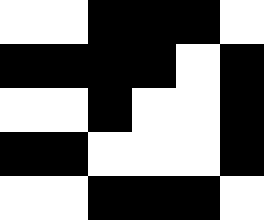[["white", "white", "black", "black", "black", "white"], ["black", "black", "black", "black", "white", "black"], ["white", "white", "black", "white", "white", "black"], ["black", "black", "white", "white", "white", "black"], ["white", "white", "black", "black", "black", "white"]]